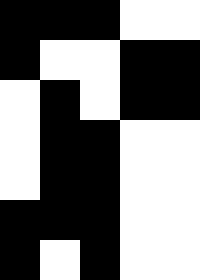[["black", "black", "black", "white", "white"], ["black", "white", "white", "black", "black"], ["white", "black", "white", "black", "black"], ["white", "black", "black", "white", "white"], ["white", "black", "black", "white", "white"], ["black", "black", "black", "white", "white"], ["black", "white", "black", "white", "white"]]